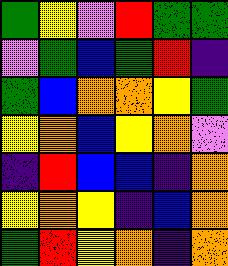[["green", "yellow", "violet", "red", "green", "green"], ["violet", "green", "blue", "green", "red", "indigo"], ["green", "blue", "orange", "orange", "yellow", "green"], ["yellow", "orange", "blue", "yellow", "orange", "violet"], ["indigo", "red", "blue", "blue", "indigo", "orange"], ["yellow", "orange", "yellow", "indigo", "blue", "orange"], ["green", "red", "yellow", "orange", "indigo", "orange"]]